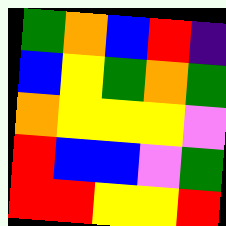[["green", "orange", "blue", "red", "indigo"], ["blue", "yellow", "green", "orange", "green"], ["orange", "yellow", "yellow", "yellow", "violet"], ["red", "blue", "blue", "violet", "green"], ["red", "red", "yellow", "yellow", "red"]]